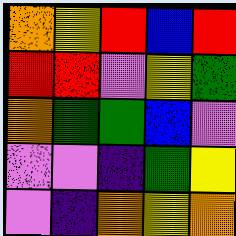[["orange", "yellow", "red", "blue", "red"], ["red", "red", "violet", "yellow", "green"], ["orange", "green", "green", "blue", "violet"], ["violet", "violet", "indigo", "green", "yellow"], ["violet", "indigo", "orange", "yellow", "orange"]]